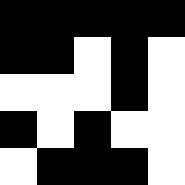[["black", "black", "black", "black", "black"], ["black", "black", "white", "black", "white"], ["white", "white", "white", "black", "white"], ["black", "white", "black", "white", "white"], ["white", "black", "black", "black", "white"]]